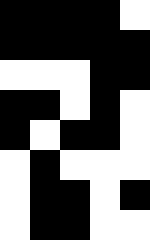[["black", "black", "black", "black", "white"], ["black", "black", "black", "black", "black"], ["white", "white", "white", "black", "black"], ["black", "black", "white", "black", "white"], ["black", "white", "black", "black", "white"], ["white", "black", "white", "white", "white"], ["white", "black", "black", "white", "black"], ["white", "black", "black", "white", "white"]]